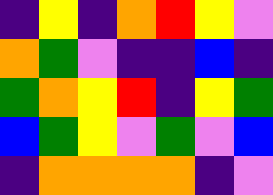[["indigo", "yellow", "indigo", "orange", "red", "yellow", "violet"], ["orange", "green", "violet", "indigo", "indigo", "blue", "indigo"], ["green", "orange", "yellow", "red", "indigo", "yellow", "green"], ["blue", "green", "yellow", "violet", "green", "violet", "blue"], ["indigo", "orange", "orange", "orange", "orange", "indigo", "violet"]]